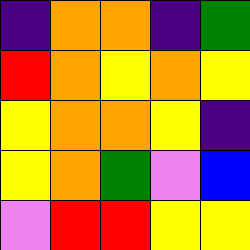[["indigo", "orange", "orange", "indigo", "green"], ["red", "orange", "yellow", "orange", "yellow"], ["yellow", "orange", "orange", "yellow", "indigo"], ["yellow", "orange", "green", "violet", "blue"], ["violet", "red", "red", "yellow", "yellow"]]